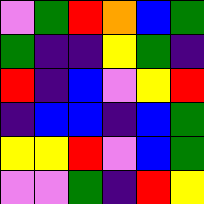[["violet", "green", "red", "orange", "blue", "green"], ["green", "indigo", "indigo", "yellow", "green", "indigo"], ["red", "indigo", "blue", "violet", "yellow", "red"], ["indigo", "blue", "blue", "indigo", "blue", "green"], ["yellow", "yellow", "red", "violet", "blue", "green"], ["violet", "violet", "green", "indigo", "red", "yellow"]]